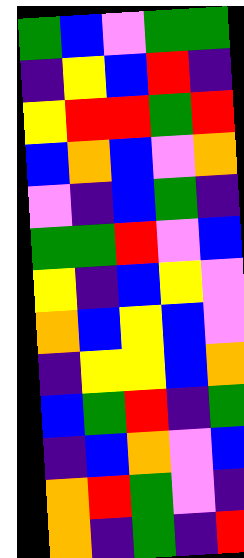[["green", "blue", "violet", "green", "green"], ["indigo", "yellow", "blue", "red", "indigo"], ["yellow", "red", "red", "green", "red"], ["blue", "orange", "blue", "violet", "orange"], ["violet", "indigo", "blue", "green", "indigo"], ["green", "green", "red", "violet", "blue"], ["yellow", "indigo", "blue", "yellow", "violet"], ["orange", "blue", "yellow", "blue", "violet"], ["indigo", "yellow", "yellow", "blue", "orange"], ["blue", "green", "red", "indigo", "green"], ["indigo", "blue", "orange", "violet", "blue"], ["orange", "red", "green", "violet", "indigo"], ["orange", "indigo", "green", "indigo", "red"]]